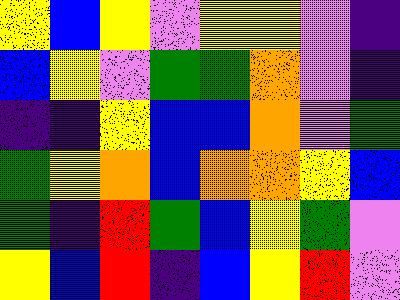[["yellow", "blue", "yellow", "violet", "yellow", "yellow", "violet", "indigo"], ["blue", "yellow", "violet", "green", "green", "orange", "violet", "indigo"], ["indigo", "indigo", "yellow", "blue", "blue", "orange", "violet", "green"], ["green", "yellow", "orange", "blue", "orange", "orange", "yellow", "blue"], ["green", "indigo", "red", "green", "blue", "yellow", "green", "violet"], ["yellow", "blue", "red", "indigo", "blue", "yellow", "red", "violet"]]